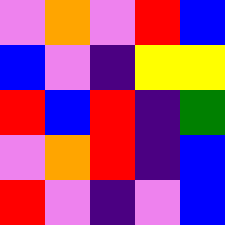[["violet", "orange", "violet", "red", "blue"], ["blue", "violet", "indigo", "yellow", "yellow"], ["red", "blue", "red", "indigo", "green"], ["violet", "orange", "red", "indigo", "blue"], ["red", "violet", "indigo", "violet", "blue"]]